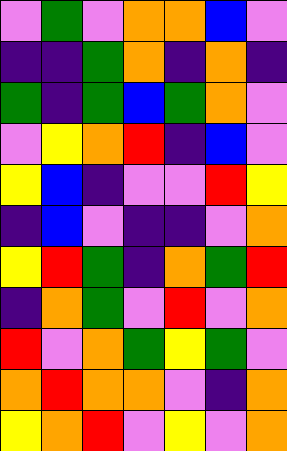[["violet", "green", "violet", "orange", "orange", "blue", "violet"], ["indigo", "indigo", "green", "orange", "indigo", "orange", "indigo"], ["green", "indigo", "green", "blue", "green", "orange", "violet"], ["violet", "yellow", "orange", "red", "indigo", "blue", "violet"], ["yellow", "blue", "indigo", "violet", "violet", "red", "yellow"], ["indigo", "blue", "violet", "indigo", "indigo", "violet", "orange"], ["yellow", "red", "green", "indigo", "orange", "green", "red"], ["indigo", "orange", "green", "violet", "red", "violet", "orange"], ["red", "violet", "orange", "green", "yellow", "green", "violet"], ["orange", "red", "orange", "orange", "violet", "indigo", "orange"], ["yellow", "orange", "red", "violet", "yellow", "violet", "orange"]]